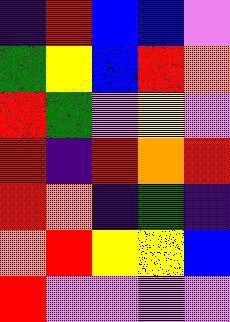[["indigo", "red", "blue", "blue", "violet"], ["green", "yellow", "blue", "red", "orange"], ["red", "green", "violet", "yellow", "violet"], ["red", "indigo", "red", "orange", "red"], ["red", "orange", "indigo", "green", "indigo"], ["orange", "red", "yellow", "yellow", "blue"], ["red", "violet", "violet", "violet", "violet"]]